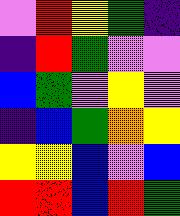[["violet", "red", "yellow", "green", "indigo"], ["indigo", "red", "green", "violet", "violet"], ["blue", "green", "violet", "yellow", "violet"], ["indigo", "blue", "green", "orange", "yellow"], ["yellow", "yellow", "blue", "violet", "blue"], ["red", "red", "blue", "red", "green"]]